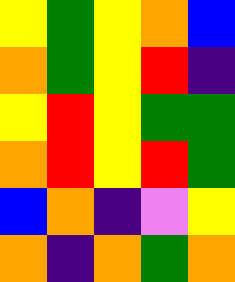[["yellow", "green", "yellow", "orange", "blue"], ["orange", "green", "yellow", "red", "indigo"], ["yellow", "red", "yellow", "green", "green"], ["orange", "red", "yellow", "red", "green"], ["blue", "orange", "indigo", "violet", "yellow"], ["orange", "indigo", "orange", "green", "orange"]]